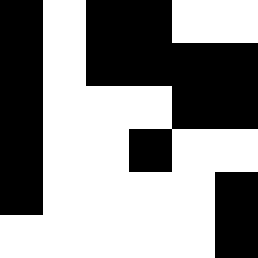[["black", "white", "black", "black", "white", "white"], ["black", "white", "black", "black", "black", "black"], ["black", "white", "white", "white", "black", "black"], ["black", "white", "white", "black", "white", "white"], ["black", "white", "white", "white", "white", "black"], ["white", "white", "white", "white", "white", "black"]]